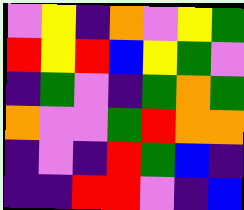[["violet", "yellow", "indigo", "orange", "violet", "yellow", "green"], ["red", "yellow", "red", "blue", "yellow", "green", "violet"], ["indigo", "green", "violet", "indigo", "green", "orange", "green"], ["orange", "violet", "violet", "green", "red", "orange", "orange"], ["indigo", "violet", "indigo", "red", "green", "blue", "indigo"], ["indigo", "indigo", "red", "red", "violet", "indigo", "blue"]]